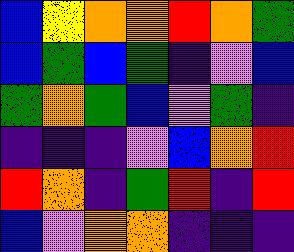[["blue", "yellow", "orange", "orange", "red", "orange", "green"], ["blue", "green", "blue", "green", "indigo", "violet", "blue"], ["green", "orange", "green", "blue", "violet", "green", "indigo"], ["indigo", "indigo", "indigo", "violet", "blue", "orange", "red"], ["red", "orange", "indigo", "green", "red", "indigo", "red"], ["blue", "violet", "orange", "orange", "indigo", "indigo", "indigo"]]